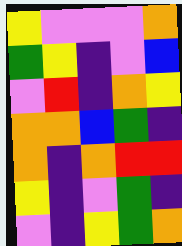[["yellow", "violet", "violet", "violet", "orange"], ["green", "yellow", "indigo", "violet", "blue"], ["violet", "red", "indigo", "orange", "yellow"], ["orange", "orange", "blue", "green", "indigo"], ["orange", "indigo", "orange", "red", "red"], ["yellow", "indigo", "violet", "green", "indigo"], ["violet", "indigo", "yellow", "green", "orange"]]